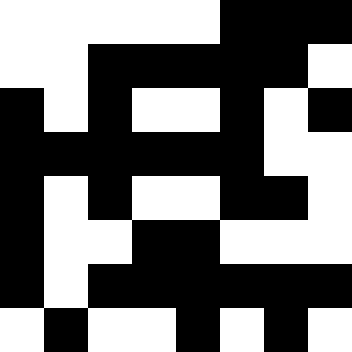[["white", "white", "white", "white", "white", "black", "black", "black"], ["white", "white", "black", "black", "black", "black", "black", "white"], ["black", "white", "black", "white", "white", "black", "white", "black"], ["black", "black", "black", "black", "black", "black", "white", "white"], ["black", "white", "black", "white", "white", "black", "black", "white"], ["black", "white", "white", "black", "black", "white", "white", "white"], ["black", "white", "black", "black", "black", "black", "black", "black"], ["white", "black", "white", "white", "black", "white", "black", "white"]]